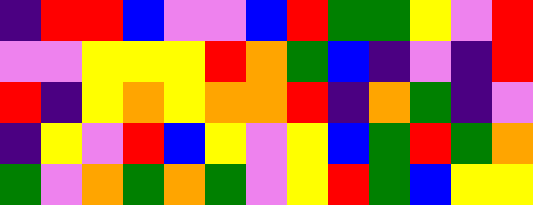[["indigo", "red", "red", "blue", "violet", "violet", "blue", "red", "green", "green", "yellow", "violet", "red"], ["violet", "violet", "yellow", "yellow", "yellow", "red", "orange", "green", "blue", "indigo", "violet", "indigo", "red"], ["red", "indigo", "yellow", "orange", "yellow", "orange", "orange", "red", "indigo", "orange", "green", "indigo", "violet"], ["indigo", "yellow", "violet", "red", "blue", "yellow", "violet", "yellow", "blue", "green", "red", "green", "orange"], ["green", "violet", "orange", "green", "orange", "green", "violet", "yellow", "red", "green", "blue", "yellow", "yellow"]]